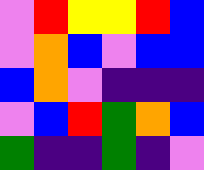[["violet", "red", "yellow", "yellow", "red", "blue"], ["violet", "orange", "blue", "violet", "blue", "blue"], ["blue", "orange", "violet", "indigo", "indigo", "indigo"], ["violet", "blue", "red", "green", "orange", "blue"], ["green", "indigo", "indigo", "green", "indigo", "violet"]]